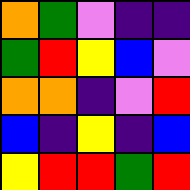[["orange", "green", "violet", "indigo", "indigo"], ["green", "red", "yellow", "blue", "violet"], ["orange", "orange", "indigo", "violet", "red"], ["blue", "indigo", "yellow", "indigo", "blue"], ["yellow", "red", "red", "green", "red"]]